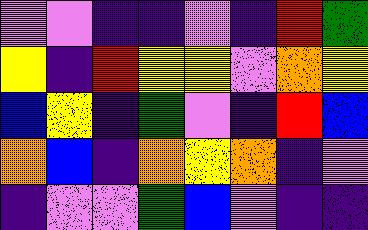[["violet", "violet", "indigo", "indigo", "violet", "indigo", "red", "green"], ["yellow", "indigo", "red", "yellow", "yellow", "violet", "orange", "yellow"], ["blue", "yellow", "indigo", "green", "violet", "indigo", "red", "blue"], ["orange", "blue", "indigo", "orange", "yellow", "orange", "indigo", "violet"], ["indigo", "violet", "violet", "green", "blue", "violet", "indigo", "indigo"]]